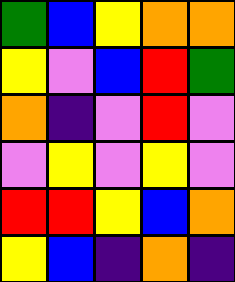[["green", "blue", "yellow", "orange", "orange"], ["yellow", "violet", "blue", "red", "green"], ["orange", "indigo", "violet", "red", "violet"], ["violet", "yellow", "violet", "yellow", "violet"], ["red", "red", "yellow", "blue", "orange"], ["yellow", "blue", "indigo", "orange", "indigo"]]